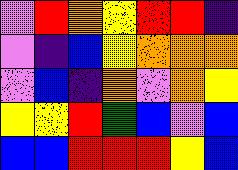[["violet", "red", "orange", "yellow", "red", "red", "indigo"], ["violet", "indigo", "blue", "yellow", "orange", "orange", "orange"], ["violet", "blue", "indigo", "orange", "violet", "orange", "yellow"], ["yellow", "yellow", "red", "green", "blue", "violet", "blue"], ["blue", "blue", "red", "red", "red", "yellow", "blue"]]